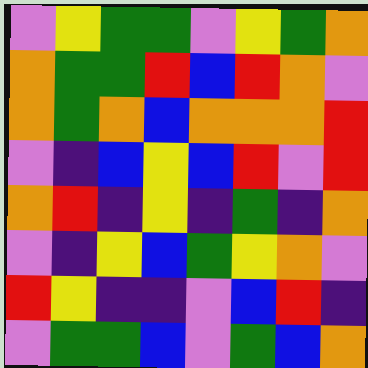[["violet", "yellow", "green", "green", "violet", "yellow", "green", "orange"], ["orange", "green", "green", "red", "blue", "red", "orange", "violet"], ["orange", "green", "orange", "blue", "orange", "orange", "orange", "red"], ["violet", "indigo", "blue", "yellow", "blue", "red", "violet", "red"], ["orange", "red", "indigo", "yellow", "indigo", "green", "indigo", "orange"], ["violet", "indigo", "yellow", "blue", "green", "yellow", "orange", "violet"], ["red", "yellow", "indigo", "indigo", "violet", "blue", "red", "indigo"], ["violet", "green", "green", "blue", "violet", "green", "blue", "orange"]]